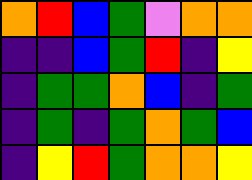[["orange", "red", "blue", "green", "violet", "orange", "orange"], ["indigo", "indigo", "blue", "green", "red", "indigo", "yellow"], ["indigo", "green", "green", "orange", "blue", "indigo", "green"], ["indigo", "green", "indigo", "green", "orange", "green", "blue"], ["indigo", "yellow", "red", "green", "orange", "orange", "yellow"]]